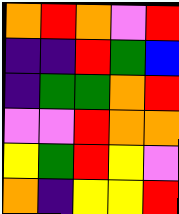[["orange", "red", "orange", "violet", "red"], ["indigo", "indigo", "red", "green", "blue"], ["indigo", "green", "green", "orange", "red"], ["violet", "violet", "red", "orange", "orange"], ["yellow", "green", "red", "yellow", "violet"], ["orange", "indigo", "yellow", "yellow", "red"]]